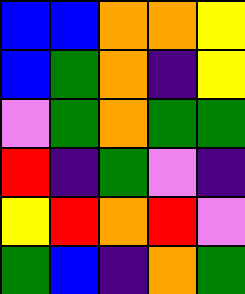[["blue", "blue", "orange", "orange", "yellow"], ["blue", "green", "orange", "indigo", "yellow"], ["violet", "green", "orange", "green", "green"], ["red", "indigo", "green", "violet", "indigo"], ["yellow", "red", "orange", "red", "violet"], ["green", "blue", "indigo", "orange", "green"]]